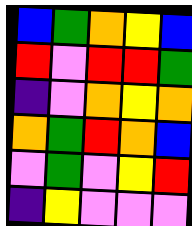[["blue", "green", "orange", "yellow", "blue"], ["red", "violet", "red", "red", "green"], ["indigo", "violet", "orange", "yellow", "orange"], ["orange", "green", "red", "orange", "blue"], ["violet", "green", "violet", "yellow", "red"], ["indigo", "yellow", "violet", "violet", "violet"]]